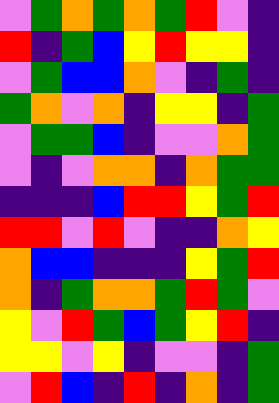[["violet", "green", "orange", "green", "orange", "green", "red", "violet", "indigo"], ["red", "indigo", "green", "blue", "yellow", "red", "yellow", "yellow", "indigo"], ["violet", "green", "blue", "blue", "orange", "violet", "indigo", "green", "indigo"], ["green", "orange", "violet", "orange", "indigo", "yellow", "yellow", "indigo", "green"], ["violet", "green", "green", "blue", "indigo", "violet", "violet", "orange", "green"], ["violet", "indigo", "violet", "orange", "orange", "indigo", "orange", "green", "green"], ["indigo", "indigo", "indigo", "blue", "red", "red", "yellow", "green", "red"], ["red", "red", "violet", "red", "violet", "indigo", "indigo", "orange", "yellow"], ["orange", "blue", "blue", "indigo", "indigo", "indigo", "yellow", "green", "red"], ["orange", "indigo", "green", "orange", "orange", "green", "red", "green", "violet"], ["yellow", "violet", "red", "green", "blue", "green", "yellow", "red", "indigo"], ["yellow", "yellow", "violet", "yellow", "indigo", "violet", "violet", "indigo", "green"], ["violet", "red", "blue", "indigo", "red", "indigo", "orange", "indigo", "green"]]